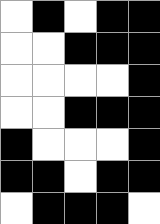[["white", "black", "white", "black", "black"], ["white", "white", "black", "black", "black"], ["white", "white", "white", "white", "black"], ["white", "white", "black", "black", "black"], ["black", "white", "white", "white", "black"], ["black", "black", "white", "black", "black"], ["white", "black", "black", "black", "white"]]